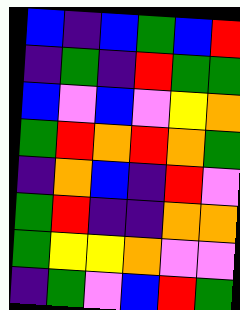[["blue", "indigo", "blue", "green", "blue", "red"], ["indigo", "green", "indigo", "red", "green", "green"], ["blue", "violet", "blue", "violet", "yellow", "orange"], ["green", "red", "orange", "red", "orange", "green"], ["indigo", "orange", "blue", "indigo", "red", "violet"], ["green", "red", "indigo", "indigo", "orange", "orange"], ["green", "yellow", "yellow", "orange", "violet", "violet"], ["indigo", "green", "violet", "blue", "red", "green"]]